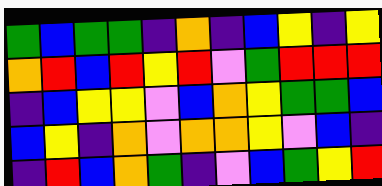[["green", "blue", "green", "green", "indigo", "orange", "indigo", "blue", "yellow", "indigo", "yellow"], ["orange", "red", "blue", "red", "yellow", "red", "violet", "green", "red", "red", "red"], ["indigo", "blue", "yellow", "yellow", "violet", "blue", "orange", "yellow", "green", "green", "blue"], ["blue", "yellow", "indigo", "orange", "violet", "orange", "orange", "yellow", "violet", "blue", "indigo"], ["indigo", "red", "blue", "orange", "green", "indigo", "violet", "blue", "green", "yellow", "red"]]